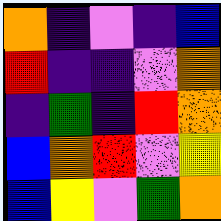[["orange", "indigo", "violet", "indigo", "blue"], ["red", "indigo", "indigo", "violet", "orange"], ["indigo", "green", "indigo", "red", "orange"], ["blue", "orange", "red", "violet", "yellow"], ["blue", "yellow", "violet", "green", "orange"]]